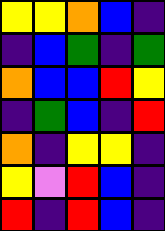[["yellow", "yellow", "orange", "blue", "indigo"], ["indigo", "blue", "green", "indigo", "green"], ["orange", "blue", "blue", "red", "yellow"], ["indigo", "green", "blue", "indigo", "red"], ["orange", "indigo", "yellow", "yellow", "indigo"], ["yellow", "violet", "red", "blue", "indigo"], ["red", "indigo", "red", "blue", "indigo"]]